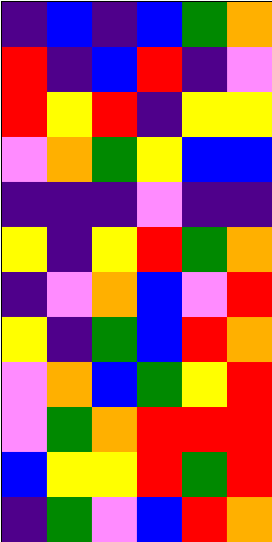[["indigo", "blue", "indigo", "blue", "green", "orange"], ["red", "indigo", "blue", "red", "indigo", "violet"], ["red", "yellow", "red", "indigo", "yellow", "yellow"], ["violet", "orange", "green", "yellow", "blue", "blue"], ["indigo", "indigo", "indigo", "violet", "indigo", "indigo"], ["yellow", "indigo", "yellow", "red", "green", "orange"], ["indigo", "violet", "orange", "blue", "violet", "red"], ["yellow", "indigo", "green", "blue", "red", "orange"], ["violet", "orange", "blue", "green", "yellow", "red"], ["violet", "green", "orange", "red", "red", "red"], ["blue", "yellow", "yellow", "red", "green", "red"], ["indigo", "green", "violet", "blue", "red", "orange"]]